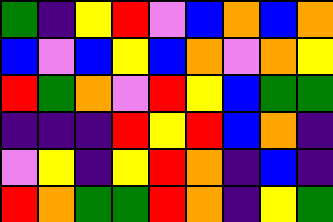[["green", "indigo", "yellow", "red", "violet", "blue", "orange", "blue", "orange"], ["blue", "violet", "blue", "yellow", "blue", "orange", "violet", "orange", "yellow"], ["red", "green", "orange", "violet", "red", "yellow", "blue", "green", "green"], ["indigo", "indigo", "indigo", "red", "yellow", "red", "blue", "orange", "indigo"], ["violet", "yellow", "indigo", "yellow", "red", "orange", "indigo", "blue", "indigo"], ["red", "orange", "green", "green", "red", "orange", "indigo", "yellow", "green"]]